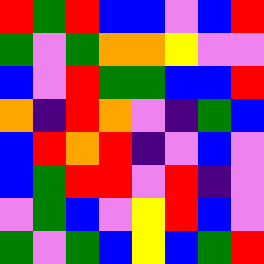[["red", "green", "red", "blue", "blue", "violet", "blue", "red"], ["green", "violet", "green", "orange", "orange", "yellow", "violet", "violet"], ["blue", "violet", "red", "green", "green", "blue", "blue", "red"], ["orange", "indigo", "red", "orange", "violet", "indigo", "green", "blue"], ["blue", "red", "orange", "red", "indigo", "violet", "blue", "violet"], ["blue", "green", "red", "red", "violet", "red", "indigo", "violet"], ["violet", "green", "blue", "violet", "yellow", "red", "blue", "violet"], ["green", "violet", "green", "blue", "yellow", "blue", "green", "red"]]